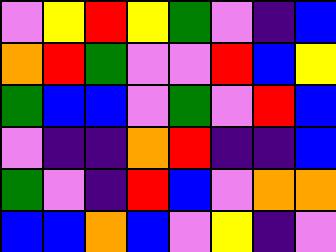[["violet", "yellow", "red", "yellow", "green", "violet", "indigo", "blue"], ["orange", "red", "green", "violet", "violet", "red", "blue", "yellow"], ["green", "blue", "blue", "violet", "green", "violet", "red", "blue"], ["violet", "indigo", "indigo", "orange", "red", "indigo", "indigo", "blue"], ["green", "violet", "indigo", "red", "blue", "violet", "orange", "orange"], ["blue", "blue", "orange", "blue", "violet", "yellow", "indigo", "violet"]]